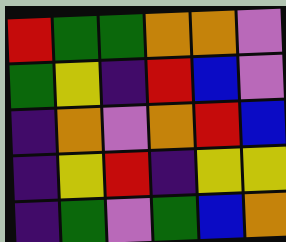[["red", "green", "green", "orange", "orange", "violet"], ["green", "yellow", "indigo", "red", "blue", "violet"], ["indigo", "orange", "violet", "orange", "red", "blue"], ["indigo", "yellow", "red", "indigo", "yellow", "yellow"], ["indigo", "green", "violet", "green", "blue", "orange"]]